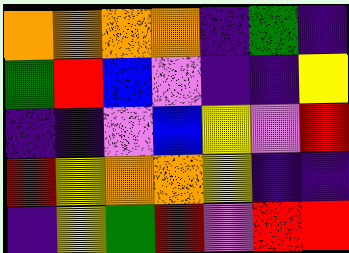[["orange", "orange", "orange", "orange", "indigo", "green", "indigo"], ["green", "red", "blue", "violet", "indigo", "indigo", "yellow"], ["indigo", "indigo", "violet", "blue", "yellow", "violet", "red"], ["red", "yellow", "orange", "orange", "yellow", "indigo", "indigo"], ["indigo", "yellow", "green", "red", "violet", "red", "red"]]